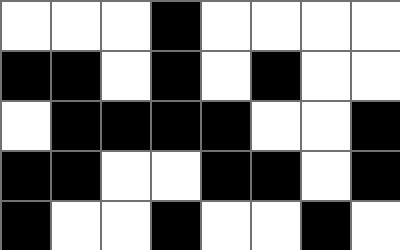[["white", "white", "white", "black", "white", "white", "white", "white"], ["black", "black", "white", "black", "white", "black", "white", "white"], ["white", "black", "black", "black", "black", "white", "white", "black"], ["black", "black", "white", "white", "black", "black", "white", "black"], ["black", "white", "white", "black", "white", "white", "black", "white"]]